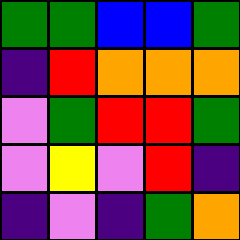[["green", "green", "blue", "blue", "green"], ["indigo", "red", "orange", "orange", "orange"], ["violet", "green", "red", "red", "green"], ["violet", "yellow", "violet", "red", "indigo"], ["indigo", "violet", "indigo", "green", "orange"]]